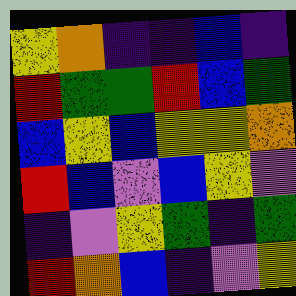[["yellow", "orange", "indigo", "indigo", "blue", "indigo"], ["red", "green", "green", "red", "blue", "green"], ["blue", "yellow", "blue", "yellow", "yellow", "orange"], ["red", "blue", "violet", "blue", "yellow", "violet"], ["indigo", "violet", "yellow", "green", "indigo", "green"], ["red", "orange", "blue", "indigo", "violet", "yellow"]]